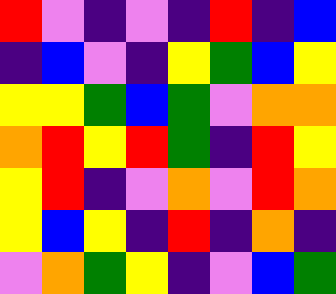[["red", "violet", "indigo", "violet", "indigo", "red", "indigo", "blue"], ["indigo", "blue", "violet", "indigo", "yellow", "green", "blue", "yellow"], ["yellow", "yellow", "green", "blue", "green", "violet", "orange", "orange"], ["orange", "red", "yellow", "red", "green", "indigo", "red", "yellow"], ["yellow", "red", "indigo", "violet", "orange", "violet", "red", "orange"], ["yellow", "blue", "yellow", "indigo", "red", "indigo", "orange", "indigo"], ["violet", "orange", "green", "yellow", "indigo", "violet", "blue", "green"]]